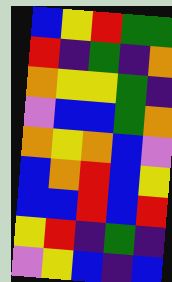[["blue", "yellow", "red", "green", "green"], ["red", "indigo", "green", "indigo", "orange"], ["orange", "yellow", "yellow", "green", "indigo"], ["violet", "blue", "blue", "green", "orange"], ["orange", "yellow", "orange", "blue", "violet"], ["blue", "orange", "red", "blue", "yellow"], ["blue", "blue", "red", "blue", "red"], ["yellow", "red", "indigo", "green", "indigo"], ["violet", "yellow", "blue", "indigo", "blue"]]